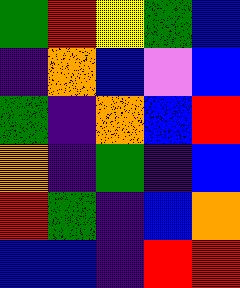[["green", "red", "yellow", "green", "blue"], ["indigo", "orange", "blue", "violet", "blue"], ["green", "indigo", "orange", "blue", "red"], ["orange", "indigo", "green", "indigo", "blue"], ["red", "green", "indigo", "blue", "orange"], ["blue", "blue", "indigo", "red", "red"]]